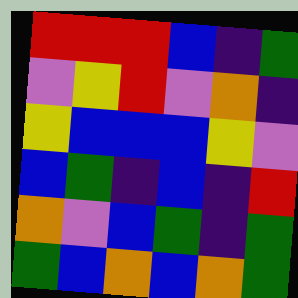[["red", "red", "red", "blue", "indigo", "green"], ["violet", "yellow", "red", "violet", "orange", "indigo"], ["yellow", "blue", "blue", "blue", "yellow", "violet"], ["blue", "green", "indigo", "blue", "indigo", "red"], ["orange", "violet", "blue", "green", "indigo", "green"], ["green", "blue", "orange", "blue", "orange", "green"]]